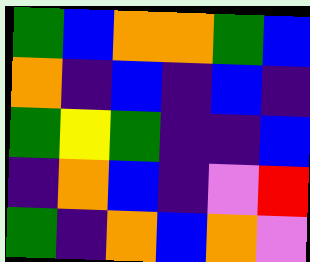[["green", "blue", "orange", "orange", "green", "blue"], ["orange", "indigo", "blue", "indigo", "blue", "indigo"], ["green", "yellow", "green", "indigo", "indigo", "blue"], ["indigo", "orange", "blue", "indigo", "violet", "red"], ["green", "indigo", "orange", "blue", "orange", "violet"]]